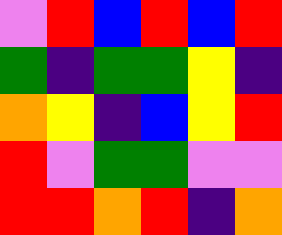[["violet", "red", "blue", "red", "blue", "red"], ["green", "indigo", "green", "green", "yellow", "indigo"], ["orange", "yellow", "indigo", "blue", "yellow", "red"], ["red", "violet", "green", "green", "violet", "violet"], ["red", "red", "orange", "red", "indigo", "orange"]]